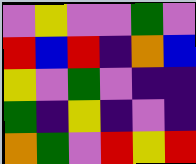[["violet", "yellow", "violet", "violet", "green", "violet"], ["red", "blue", "red", "indigo", "orange", "blue"], ["yellow", "violet", "green", "violet", "indigo", "indigo"], ["green", "indigo", "yellow", "indigo", "violet", "indigo"], ["orange", "green", "violet", "red", "yellow", "red"]]